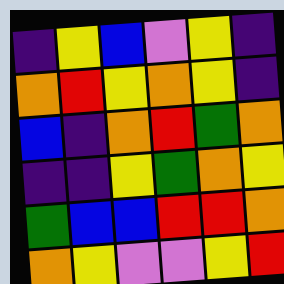[["indigo", "yellow", "blue", "violet", "yellow", "indigo"], ["orange", "red", "yellow", "orange", "yellow", "indigo"], ["blue", "indigo", "orange", "red", "green", "orange"], ["indigo", "indigo", "yellow", "green", "orange", "yellow"], ["green", "blue", "blue", "red", "red", "orange"], ["orange", "yellow", "violet", "violet", "yellow", "red"]]